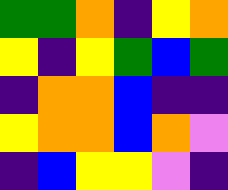[["green", "green", "orange", "indigo", "yellow", "orange"], ["yellow", "indigo", "yellow", "green", "blue", "green"], ["indigo", "orange", "orange", "blue", "indigo", "indigo"], ["yellow", "orange", "orange", "blue", "orange", "violet"], ["indigo", "blue", "yellow", "yellow", "violet", "indigo"]]